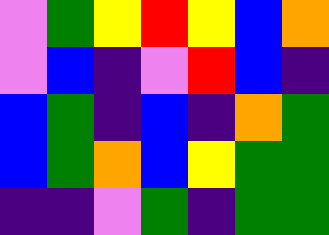[["violet", "green", "yellow", "red", "yellow", "blue", "orange"], ["violet", "blue", "indigo", "violet", "red", "blue", "indigo"], ["blue", "green", "indigo", "blue", "indigo", "orange", "green"], ["blue", "green", "orange", "blue", "yellow", "green", "green"], ["indigo", "indigo", "violet", "green", "indigo", "green", "green"]]